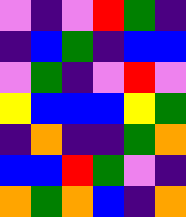[["violet", "indigo", "violet", "red", "green", "indigo"], ["indigo", "blue", "green", "indigo", "blue", "blue"], ["violet", "green", "indigo", "violet", "red", "violet"], ["yellow", "blue", "blue", "blue", "yellow", "green"], ["indigo", "orange", "indigo", "indigo", "green", "orange"], ["blue", "blue", "red", "green", "violet", "indigo"], ["orange", "green", "orange", "blue", "indigo", "orange"]]